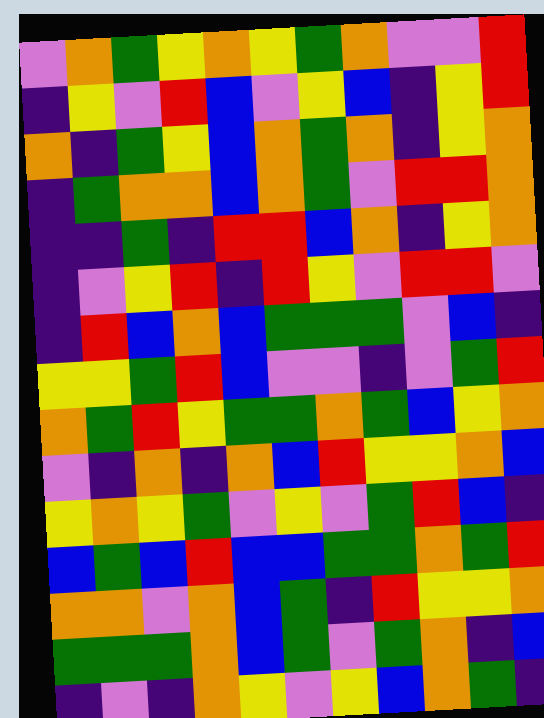[["violet", "orange", "green", "yellow", "orange", "yellow", "green", "orange", "violet", "violet", "red"], ["indigo", "yellow", "violet", "red", "blue", "violet", "yellow", "blue", "indigo", "yellow", "red"], ["orange", "indigo", "green", "yellow", "blue", "orange", "green", "orange", "indigo", "yellow", "orange"], ["indigo", "green", "orange", "orange", "blue", "orange", "green", "violet", "red", "red", "orange"], ["indigo", "indigo", "green", "indigo", "red", "red", "blue", "orange", "indigo", "yellow", "orange"], ["indigo", "violet", "yellow", "red", "indigo", "red", "yellow", "violet", "red", "red", "violet"], ["indigo", "red", "blue", "orange", "blue", "green", "green", "green", "violet", "blue", "indigo"], ["yellow", "yellow", "green", "red", "blue", "violet", "violet", "indigo", "violet", "green", "red"], ["orange", "green", "red", "yellow", "green", "green", "orange", "green", "blue", "yellow", "orange"], ["violet", "indigo", "orange", "indigo", "orange", "blue", "red", "yellow", "yellow", "orange", "blue"], ["yellow", "orange", "yellow", "green", "violet", "yellow", "violet", "green", "red", "blue", "indigo"], ["blue", "green", "blue", "red", "blue", "blue", "green", "green", "orange", "green", "red"], ["orange", "orange", "violet", "orange", "blue", "green", "indigo", "red", "yellow", "yellow", "orange"], ["green", "green", "green", "orange", "blue", "green", "violet", "green", "orange", "indigo", "blue"], ["indigo", "violet", "indigo", "orange", "yellow", "violet", "yellow", "blue", "orange", "green", "indigo"]]